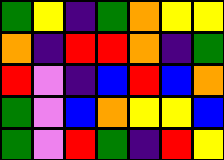[["green", "yellow", "indigo", "green", "orange", "yellow", "yellow"], ["orange", "indigo", "red", "red", "orange", "indigo", "green"], ["red", "violet", "indigo", "blue", "red", "blue", "orange"], ["green", "violet", "blue", "orange", "yellow", "yellow", "blue"], ["green", "violet", "red", "green", "indigo", "red", "yellow"]]